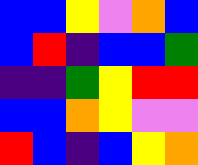[["blue", "blue", "yellow", "violet", "orange", "blue"], ["blue", "red", "indigo", "blue", "blue", "green"], ["indigo", "indigo", "green", "yellow", "red", "red"], ["blue", "blue", "orange", "yellow", "violet", "violet"], ["red", "blue", "indigo", "blue", "yellow", "orange"]]